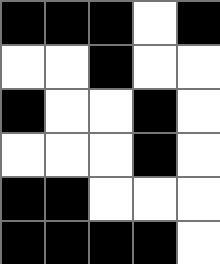[["black", "black", "black", "white", "black"], ["white", "white", "black", "white", "white"], ["black", "white", "white", "black", "white"], ["white", "white", "white", "black", "white"], ["black", "black", "white", "white", "white"], ["black", "black", "black", "black", "white"]]